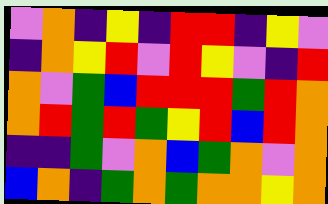[["violet", "orange", "indigo", "yellow", "indigo", "red", "red", "indigo", "yellow", "violet"], ["indigo", "orange", "yellow", "red", "violet", "red", "yellow", "violet", "indigo", "red"], ["orange", "violet", "green", "blue", "red", "red", "red", "green", "red", "orange"], ["orange", "red", "green", "red", "green", "yellow", "red", "blue", "red", "orange"], ["indigo", "indigo", "green", "violet", "orange", "blue", "green", "orange", "violet", "orange"], ["blue", "orange", "indigo", "green", "orange", "green", "orange", "orange", "yellow", "orange"]]